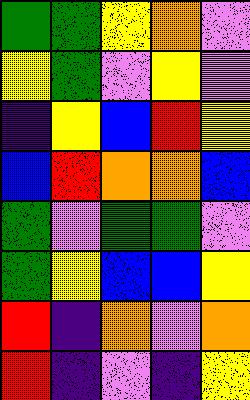[["green", "green", "yellow", "orange", "violet"], ["yellow", "green", "violet", "yellow", "violet"], ["indigo", "yellow", "blue", "red", "yellow"], ["blue", "red", "orange", "orange", "blue"], ["green", "violet", "green", "green", "violet"], ["green", "yellow", "blue", "blue", "yellow"], ["red", "indigo", "orange", "violet", "orange"], ["red", "indigo", "violet", "indigo", "yellow"]]